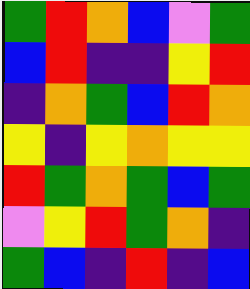[["green", "red", "orange", "blue", "violet", "green"], ["blue", "red", "indigo", "indigo", "yellow", "red"], ["indigo", "orange", "green", "blue", "red", "orange"], ["yellow", "indigo", "yellow", "orange", "yellow", "yellow"], ["red", "green", "orange", "green", "blue", "green"], ["violet", "yellow", "red", "green", "orange", "indigo"], ["green", "blue", "indigo", "red", "indigo", "blue"]]